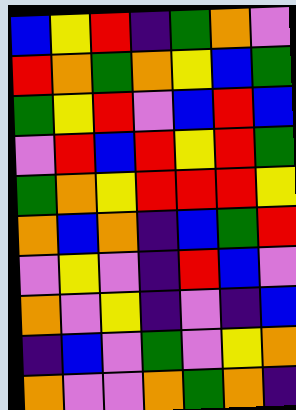[["blue", "yellow", "red", "indigo", "green", "orange", "violet"], ["red", "orange", "green", "orange", "yellow", "blue", "green"], ["green", "yellow", "red", "violet", "blue", "red", "blue"], ["violet", "red", "blue", "red", "yellow", "red", "green"], ["green", "orange", "yellow", "red", "red", "red", "yellow"], ["orange", "blue", "orange", "indigo", "blue", "green", "red"], ["violet", "yellow", "violet", "indigo", "red", "blue", "violet"], ["orange", "violet", "yellow", "indigo", "violet", "indigo", "blue"], ["indigo", "blue", "violet", "green", "violet", "yellow", "orange"], ["orange", "violet", "violet", "orange", "green", "orange", "indigo"]]